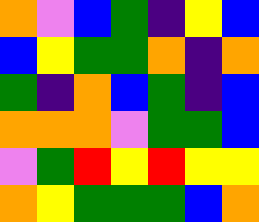[["orange", "violet", "blue", "green", "indigo", "yellow", "blue"], ["blue", "yellow", "green", "green", "orange", "indigo", "orange"], ["green", "indigo", "orange", "blue", "green", "indigo", "blue"], ["orange", "orange", "orange", "violet", "green", "green", "blue"], ["violet", "green", "red", "yellow", "red", "yellow", "yellow"], ["orange", "yellow", "green", "green", "green", "blue", "orange"]]